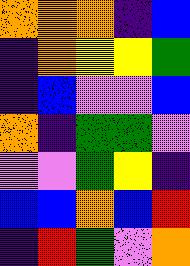[["orange", "orange", "orange", "indigo", "blue"], ["indigo", "orange", "yellow", "yellow", "green"], ["indigo", "blue", "violet", "violet", "blue"], ["orange", "indigo", "green", "green", "violet"], ["violet", "violet", "green", "yellow", "indigo"], ["blue", "blue", "orange", "blue", "red"], ["indigo", "red", "green", "violet", "orange"]]